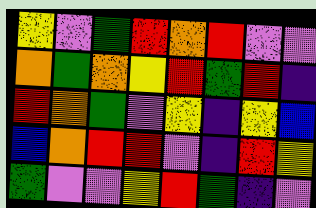[["yellow", "violet", "green", "red", "orange", "red", "violet", "violet"], ["orange", "green", "orange", "yellow", "red", "green", "red", "indigo"], ["red", "orange", "green", "violet", "yellow", "indigo", "yellow", "blue"], ["blue", "orange", "red", "red", "violet", "indigo", "red", "yellow"], ["green", "violet", "violet", "yellow", "red", "green", "indigo", "violet"]]